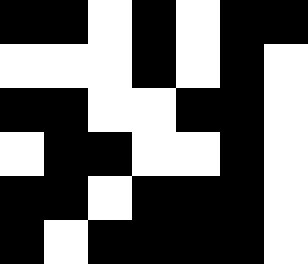[["black", "black", "white", "black", "white", "black", "black"], ["white", "white", "white", "black", "white", "black", "white"], ["black", "black", "white", "white", "black", "black", "white"], ["white", "black", "black", "white", "white", "black", "white"], ["black", "black", "white", "black", "black", "black", "white"], ["black", "white", "black", "black", "black", "black", "white"]]